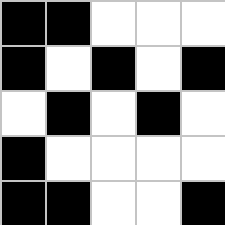[["black", "black", "white", "white", "white"], ["black", "white", "black", "white", "black"], ["white", "black", "white", "black", "white"], ["black", "white", "white", "white", "white"], ["black", "black", "white", "white", "black"]]